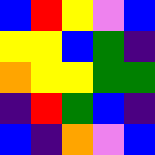[["blue", "red", "yellow", "violet", "blue"], ["yellow", "yellow", "blue", "green", "indigo"], ["orange", "yellow", "yellow", "green", "green"], ["indigo", "red", "green", "blue", "indigo"], ["blue", "indigo", "orange", "violet", "blue"]]